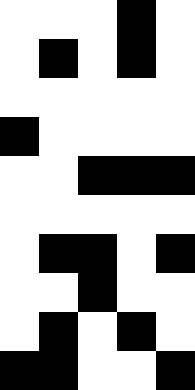[["white", "white", "white", "black", "white"], ["white", "black", "white", "black", "white"], ["white", "white", "white", "white", "white"], ["black", "white", "white", "white", "white"], ["white", "white", "black", "black", "black"], ["white", "white", "white", "white", "white"], ["white", "black", "black", "white", "black"], ["white", "white", "black", "white", "white"], ["white", "black", "white", "black", "white"], ["black", "black", "white", "white", "black"]]